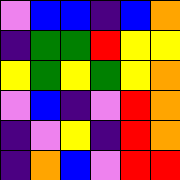[["violet", "blue", "blue", "indigo", "blue", "orange"], ["indigo", "green", "green", "red", "yellow", "yellow"], ["yellow", "green", "yellow", "green", "yellow", "orange"], ["violet", "blue", "indigo", "violet", "red", "orange"], ["indigo", "violet", "yellow", "indigo", "red", "orange"], ["indigo", "orange", "blue", "violet", "red", "red"]]